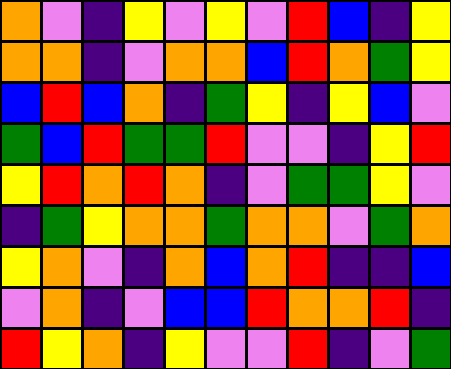[["orange", "violet", "indigo", "yellow", "violet", "yellow", "violet", "red", "blue", "indigo", "yellow"], ["orange", "orange", "indigo", "violet", "orange", "orange", "blue", "red", "orange", "green", "yellow"], ["blue", "red", "blue", "orange", "indigo", "green", "yellow", "indigo", "yellow", "blue", "violet"], ["green", "blue", "red", "green", "green", "red", "violet", "violet", "indigo", "yellow", "red"], ["yellow", "red", "orange", "red", "orange", "indigo", "violet", "green", "green", "yellow", "violet"], ["indigo", "green", "yellow", "orange", "orange", "green", "orange", "orange", "violet", "green", "orange"], ["yellow", "orange", "violet", "indigo", "orange", "blue", "orange", "red", "indigo", "indigo", "blue"], ["violet", "orange", "indigo", "violet", "blue", "blue", "red", "orange", "orange", "red", "indigo"], ["red", "yellow", "orange", "indigo", "yellow", "violet", "violet", "red", "indigo", "violet", "green"]]